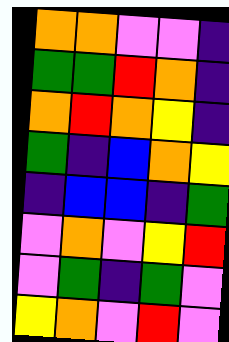[["orange", "orange", "violet", "violet", "indigo"], ["green", "green", "red", "orange", "indigo"], ["orange", "red", "orange", "yellow", "indigo"], ["green", "indigo", "blue", "orange", "yellow"], ["indigo", "blue", "blue", "indigo", "green"], ["violet", "orange", "violet", "yellow", "red"], ["violet", "green", "indigo", "green", "violet"], ["yellow", "orange", "violet", "red", "violet"]]